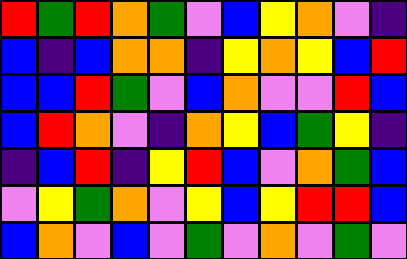[["red", "green", "red", "orange", "green", "violet", "blue", "yellow", "orange", "violet", "indigo"], ["blue", "indigo", "blue", "orange", "orange", "indigo", "yellow", "orange", "yellow", "blue", "red"], ["blue", "blue", "red", "green", "violet", "blue", "orange", "violet", "violet", "red", "blue"], ["blue", "red", "orange", "violet", "indigo", "orange", "yellow", "blue", "green", "yellow", "indigo"], ["indigo", "blue", "red", "indigo", "yellow", "red", "blue", "violet", "orange", "green", "blue"], ["violet", "yellow", "green", "orange", "violet", "yellow", "blue", "yellow", "red", "red", "blue"], ["blue", "orange", "violet", "blue", "violet", "green", "violet", "orange", "violet", "green", "violet"]]